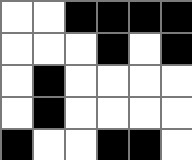[["white", "white", "black", "black", "black", "black"], ["white", "white", "white", "black", "white", "black"], ["white", "black", "white", "white", "white", "white"], ["white", "black", "white", "white", "white", "white"], ["black", "white", "white", "black", "black", "white"]]